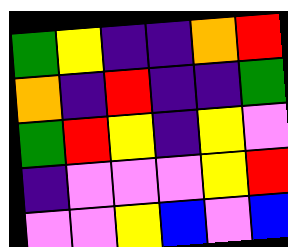[["green", "yellow", "indigo", "indigo", "orange", "red"], ["orange", "indigo", "red", "indigo", "indigo", "green"], ["green", "red", "yellow", "indigo", "yellow", "violet"], ["indigo", "violet", "violet", "violet", "yellow", "red"], ["violet", "violet", "yellow", "blue", "violet", "blue"]]